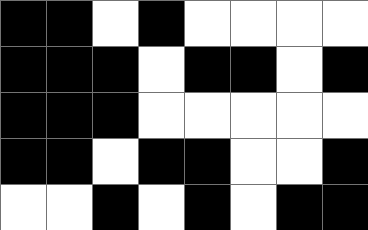[["black", "black", "white", "black", "white", "white", "white", "white"], ["black", "black", "black", "white", "black", "black", "white", "black"], ["black", "black", "black", "white", "white", "white", "white", "white"], ["black", "black", "white", "black", "black", "white", "white", "black"], ["white", "white", "black", "white", "black", "white", "black", "black"]]